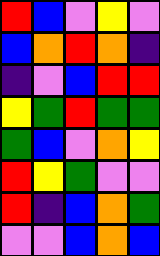[["red", "blue", "violet", "yellow", "violet"], ["blue", "orange", "red", "orange", "indigo"], ["indigo", "violet", "blue", "red", "red"], ["yellow", "green", "red", "green", "green"], ["green", "blue", "violet", "orange", "yellow"], ["red", "yellow", "green", "violet", "violet"], ["red", "indigo", "blue", "orange", "green"], ["violet", "violet", "blue", "orange", "blue"]]